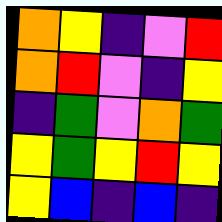[["orange", "yellow", "indigo", "violet", "red"], ["orange", "red", "violet", "indigo", "yellow"], ["indigo", "green", "violet", "orange", "green"], ["yellow", "green", "yellow", "red", "yellow"], ["yellow", "blue", "indigo", "blue", "indigo"]]